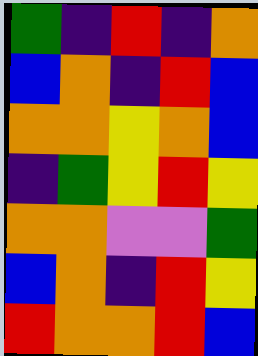[["green", "indigo", "red", "indigo", "orange"], ["blue", "orange", "indigo", "red", "blue"], ["orange", "orange", "yellow", "orange", "blue"], ["indigo", "green", "yellow", "red", "yellow"], ["orange", "orange", "violet", "violet", "green"], ["blue", "orange", "indigo", "red", "yellow"], ["red", "orange", "orange", "red", "blue"]]